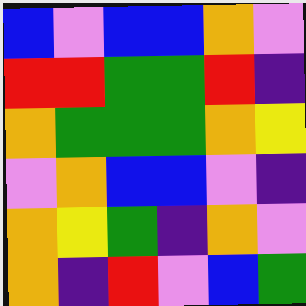[["blue", "violet", "blue", "blue", "orange", "violet"], ["red", "red", "green", "green", "red", "indigo"], ["orange", "green", "green", "green", "orange", "yellow"], ["violet", "orange", "blue", "blue", "violet", "indigo"], ["orange", "yellow", "green", "indigo", "orange", "violet"], ["orange", "indigo", "red", "violet", "blue", "green"]]